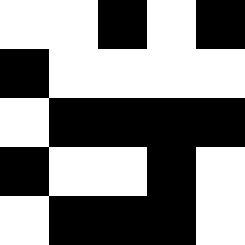[["white", "white", "black", "white", "black"], ["black", "white", "white", "white", "white"], ["white", "black", "black", "black", "black"], ["black", "white", "white", "black", "white"], ["white", "black", "black", "black", "white"]]